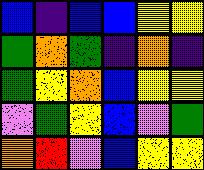[["blue", "indigo", "blue", "blue", "yellow", "yellow"], ["green", "orange", "green", "indigo", "orange", "indigo"], ["green", "yellow", "orange", "blue", "yellow", "yellow"], ["violet", "green", "yellow", "blue", "violet", "green"], ["orange", "red", "violet", "blue", "yellow", "yellow"]]